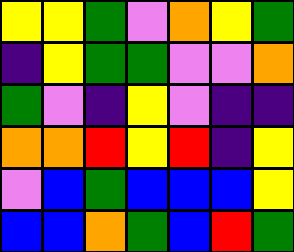[["yellow", "yellow", "green", "violet", "orange", "yellow", "green"], ["indigo", "yellow", "green", "green", "violet", "violet", "orange"], ["green", "violet", "indigo", "yellow", "violet", "indigo", "indigo"], ["orange", "orange", "red", "yellow", "red", "indigo", "yellow"], ["violet", "blue", "green", "blue", "blue", "blue", "yellow"], ["blue", "blue", "orange", "green", "blue", "red", "green"]]